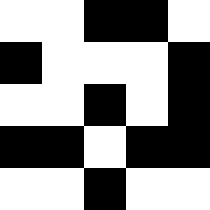[["white", "white", "black", "black", "white"], ["black", "white", "white", "white", "black"], ["white", "white", "black", "white", "black"], ["black", "black", "white", "black", "black"], ["white", "white", "black", "white", "white"]]